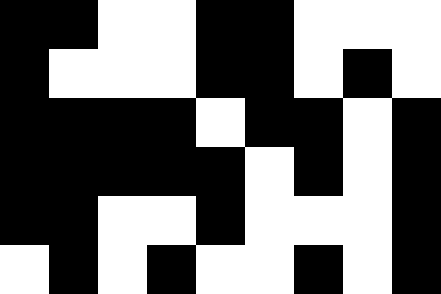[["black", "black", "white", "white", "black", "black", "white", "white", "white"], ["black", "white", "white", "white", "black", "black", "white", "black", "white"], ["black", "black", "black", "black", "white", "black", "black", "white", "black"], ["black", "black", "black", "black", "black", "white", "black", "white", "black"], ["black", "black", "white", "white", "black", "white", "white", "white", "black"], ["white", "black", "white", "black", "white", "white", "black", "white", "black"]]